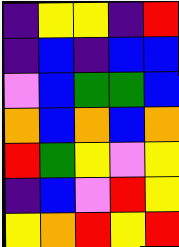[["indigo", "yellow", "yellow", "indigo", "red"], ["indigo", "blue", "indigo", "blue", "blue"], ["violet", "blue", "green", "green", "blue"], ["orange", "blue", "orange", "blue", "orange"], ["red", "green", "yellow", "violet", "yellow"], ["indigo", "blue", "violet", "red", "yellow"], ["yellow", "orange", "red", "yellow", "red"]]